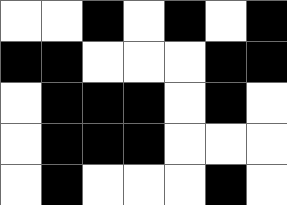[["white", "white", "black", "white", "black", "white", "black"], ["black", "black", "white", "white", "white", "black", "black"], ["white", "black", "black", "black", "white", "black", "white"], ["white", "black", "black", "black", "white", "white", "white"], ["white", "black", "white", "white", "white", "black", "white"]]